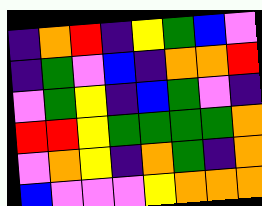[["indigo", "orange", "red", "indigo", "yellow", "green", "blue", "violet"], ["indigo", "green", "violet", "blue", "indigo", "orange", "orange", "red"], ["violet", "green", "yellow", "indigo", "blue", "green", "violet", "indigo"], ["red", "red", "yellow", "green", "green", "green", "green", "orange"], ["violet", "orange", "yellow", "indigo", "orange", "green", "indigo", "orange"], ["blue", "violet", "violet", "violet", "yellow", "orange", "orange", "orange"]]